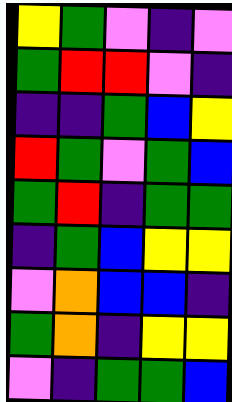[["yellow", "green", "violet", "indigo", "violet"], ["green", "red", "red", "violet", "indigo"], ["indigo", "indigo", "green", "blue", "yellow"], ["red", "green", "violet", "green", "blue"], ["green", "red", "indigo", "green", "green"], ["indigo", "green", "blue", "yellow", "yellow"], ["violet", "orange", "blue", "blue", "indigo"], ["green", "orange", "indigo", "yellow", "yellow"], ["violet", "indigo", "green", "green", "blue"]]